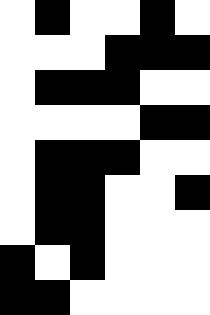[["white", "black", "white", "white", "black", "white"], ["white", "white", "white", "black", "black", "black"], ["white", "black", "black", "black", "white", "white"], ["white", "white", "white", "white", "black", "black"], ["white", "black", "black", "black", "white", "white"], ["white", "black", "black", "white", "white", "black"], ["white", "black", "black", "white", "white", "white"], ["black", "white", "black", "white", "white", "white"], ["black", "black", "white", "white", "white", "white"]]